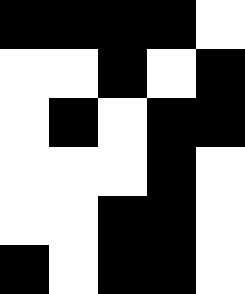[["black", "black", "black", "black", "white"], ["white", "white", "black", "white", "black"], ["white", "black", "white", "black", "black"], ["white", "white", "white", "black", "white"], ["white", "white", "black", "black", "white"], ["black", "white", "black", "black", "white"]]